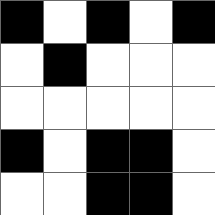[["black", "white", "black", "white", "black"], ["white", "black", "white", "white", "white"], ["white", "white", "white", "white", "white"], ["black", "white", "black", "black", "white"], ["white", "white", "black", "black", "white"]]